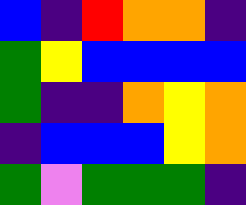[["blue", "indigo", "red", "orange", "orange", "indigo"], ["green", "yellow", "blue", "blue", "blue", "blue"], ["green", "indigo", "indigo", "orange", "yellow", "orange"], ["indigo", "blue", "blue", "blue", "yellow", "orange"], ["green", "violet", "green", "green", "green", "indigo"]]